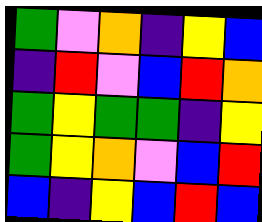[["green", "violet", "orange", "indigo", "yellow", "blue"], ["indigo", "red", "violet", "blue", "red", "orange"], ["green", "yellow", "green", "green", "indigo", "yellow"], ["green", "yellow", "orange", "violet", "blue", "red"], ["blue", "indigo", "yellow", "blue", "red", "blue"]]